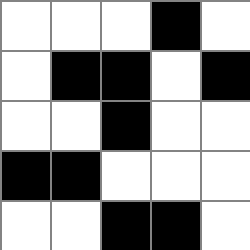[["white", "white", "white", "black", "white"], ["white", "black", "black", "white", "black"], ["white", "white", "black", "white", "white"], ["black", "black", "white", "white", "white"], ["white", "white", "black", "black", "white"]]